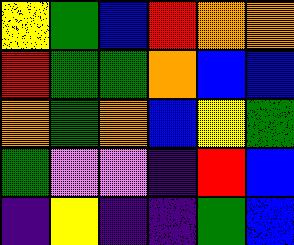[["yellow", "green", "blue", "red", "orange", "orange"], ["red", "green", "green", "orange", "blue", "blue"], ["orange", "green", "orange", "blue", "yellow", "green"], ["green", "violet", "violet", "indigo", "red", "blue"], ["indigo", "yellow", "indigo", "indigo", "green", "blue"]]